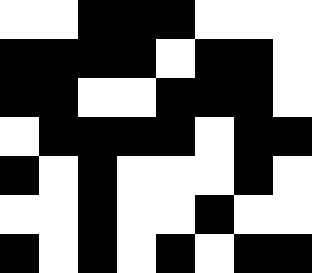[["white", "white", "black", "black", "black", "white", "white", "white"], ["black", "black", "black", "black", "white", "black", "black", "white"], ["black", "black", "white", "white", "black", "black", "black", "white"], ["white", "black", "black", "black", "black", "white", "black", "black"], ["black", "white", "black", "white", "white", "white", "black", "white"], ["white", "white", "black", "white", "white", "black", "white", "white"], ["black", "white", "black", "white", "black", "white", "black", "black"]]